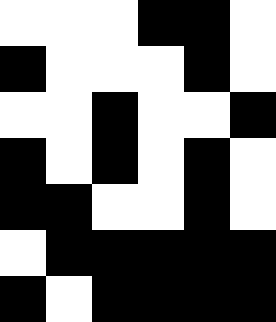[["white", "white", "white", "black", "black", "white"], ["black", "white", "white", "white", "black", "white"], ["white", "white", "black", "white", "white", "black"], ["black", "white", "black", "white", "black", "white"], ["black", "black", "white", "white", "black", "white"], ["white", "black", "black", "black", "black", "black"], ["black", "white", "black", "black", "black", "black"]]